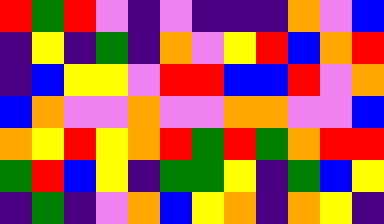[["red", "green", "red", "violet", "indigo", "violet", "indigo", "indigo", "indigo", "orange", "violet", "blue"], ["indigo", "yellow", "indigo", "green", "indigo", "orange", "violet", "yellow", "red", "blue", "orange", "red"], ["indigo", "blue", "yellow", "yellow", "violet", "red", "red", "blue", "blue", "red", "violet", "orange"], ["blue", "orange", "violet", "violet", "orange", "violet", "violet", "orange", "orange", "violet", "violet", "blue"], ["orange", "yellow", "red", "yellow", "orange", "red", "green", "red", "green", "orange", "red", "red"], ["green", "red", "blue", "yellow", "indigo", "green", "green", "yellow", "indigo", "green", "blue", "yellow"], ["indigo", "green", "indigo", "violet", "orange", "blue", "yellow", "orange", "indigo", "orange", "yellow", "indigo"]]